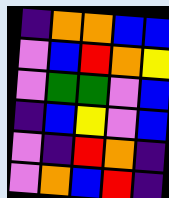[["indigo", "orange", "orange", "blue", "blue"], ["violet", "blue", "red", "orange", "yellow"], ["violet", "green", "green", "violet", "blue"], ["indigo", "blue", "yellow", "violet", "blue"], ["violet", "indigo", "red", "orange", "indigo"], ["violet", "orange", "blue", "red", "indigo"]]